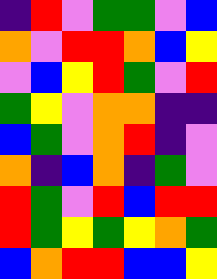[["indigo", "red", "violet", "green", "green", "violet", "blue"], ["orange", "violet", "red", "red", "orange", "blue", "yellow"], ["violet", "blue", "yellow", "red", "green", "violet", "red"], ["green", "yellow", "violet", "orange", "orange", "indigo", "indigo"], ["blue", "green", "violet", "orange", "red", "indigo", "violet"], ["orange", "indigo", "blue", "orange", "indigo", "green", "violet"], ["red", "green", "violet", "red", "blue", "red", "red"], ["red", "green", "yellow", "green", "yellow", "orange", "green"], ["blue", "orange", "red", "red", "blue", "blue", "yellow"]]